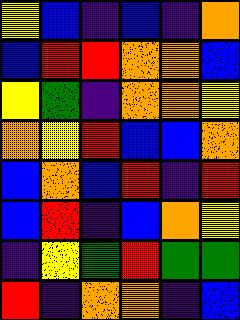[["yellow", "blue", "indigo", "blue", "indigo", "orange"], ["blue", "red", "red", "orange", "orange", "blue"], ["yellow", "green", "indigo", "orange", "orange", "yellow"], ["orange", "yellow", "red", "blue", "blue", "orange"], ["blue", "orange", "blue", "red", "indigo", "red"], ["blue", "red", "indigo", "blue", "orange", "yellow"], ["indigo", "yellow", "green", "red", "green", "green"], ["red", "indigo", "orange", "orange", "indigo", "blue"]]